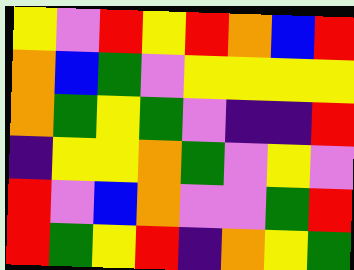[["yellow", "violet", "red", "yellow", "red", "orange", "blue", "red"], ["orange", "blue", "green", "violet", "yellow", "yellow", "yellow", "yellow"], ["orange", "green", "yellow", "green", "violet", "indigo", "indigo", "red"], ["indigo", "yellow", "yellow", "orange", "green", "violet", "yellow", "violet"], ["red", "violet", "blue", "orange", "violet", "violet", "green", "red"], ["red", "green", "yellow", "red", "indigo", "orange", "yellow", "green"]]